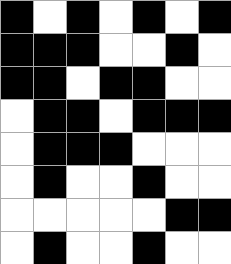[["black", "white", "black", "white", "black", "white", "black"], ["black", "black", "black", "white", "white", "black", "white"], ["black", "black", "white", "black", "black", "white", "white"], ["white", "black", "black", "white", "black", "black", "black"], ["white", "black", "black", "black", "white", "white", "white"], ["white", "black", "white", "white", "black", "white", "white"], ["white", "white", "white", "white", "white", "black", "black"], ["white", "black", "white", "white", "black", "white", "white"]]